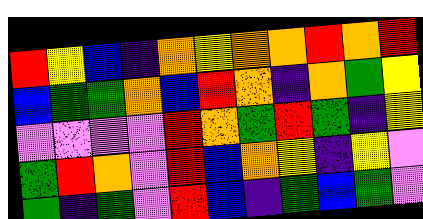[["red", "yellow", "blue", "indigo", "orange", "yellow", "orange", "orange", "red", "orange", "red"], ["blue", "green", "green", "orange", "blue", "red", "orange", "indigo", "orange", "green", "yellow"], ["violet", "violet", "violet", "violet", "red", "orange", "green", "red", "green", "indigo", "yellow"], ["green", "red", "orange", "violet", "red", "blue", "orange", "yellow", "indigo", "yellow", "violet"], ["green", "indigo", "green", "violet", "red", "blue", "indigo", "green", "blue", "green", "violet"]]